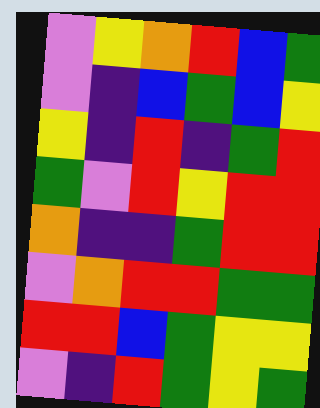[["violet", "yellow", "orange", "red", "blue", "green"], ["violet", "indigo", "blue", "green", "blue", "yellow"], ["yellow", "indigo", "red", "indigo", "green", "red"], ["green", "violet", "red", "yellow", "red", "red"], ["orange", "indigo", "indigo", "green", "red", "red"], ["violet", "orange", "red", "red", "green", "green"], ["red", "red", "blue", "green", "yellow", "yellow"], ["violet", "indigo", "red", "green", "yellow", "green"]]